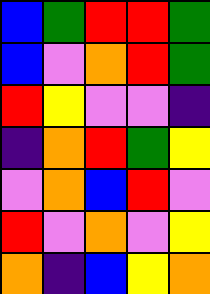[["blue", "green", "red", "red", "green"], ["blue", "violet", "orange", "red", "green"], ["red", "yellow", "violet", "violet", "indigo"], ["indigo", "orange", "red", "green", "yellow"], ["violet", "orange", "blue", "red", "violet"], ["red", "violet", "orange", "violet", "yellow"], ["orange", "indigo", "blue", "yellow", "orange"]]